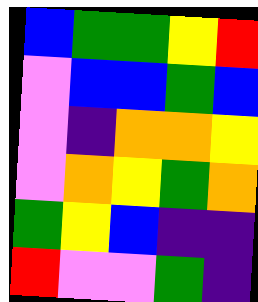[["blue", "green", "green", "yellow", "red"], ["violet", "blue", "blue", "green", "blue"], ["violet", "indigo", "orange", "orange", "yellow"], ["violet", "orange", "yellow", "green", "orange"], ["green", "yellow", "blue", "indigo", "indigo"], ["red", "violet", "violet", "green", "indigo"]]